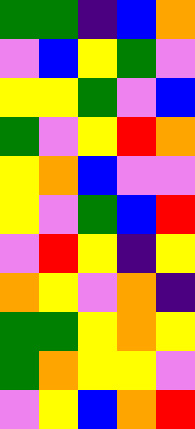[["green", "green", "indigo", "blue", "orange"], ["violet", "blue", "yellow", "green", "violet"], ["yellow", "yellow", "green", "violet", "blue"], ["green", "violet", "yellow", "red", "orange"], ["yellow", "orange", "blue", "violet", "violet"], ["yellow", "violet", "green", "blue", "red"], ["violet", "red", "yellow", "indigo", "yellow"], ["orange", "yellow", "violet", "orange", "indigo"], ["green", "green", "yellow", "orange", "yellow"], ["green", "orange", "yellow", "yellow", "violet"], ["violet", "yellow", "blue", "orange", "red"]]